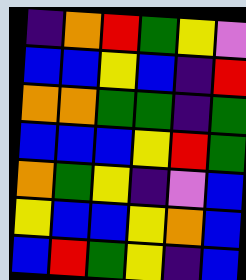[["indigo", "orange", "red", "green", "yellow", "violet"], ["blue", "blue", "yellow", "blue", "indigo", "red"], ["orange", "orange", "green", "green", "indigo", "green"], ["blue", "blue", "blue", "yellow", "red", "green"], ["orange", "green", "yellow", "indigo", "violet", "blue"], ["yellow", "blue", "blue", "yellow", "orange", "blue"], ["blue", "red", "green", "yellow", "indigo", "blue"]]